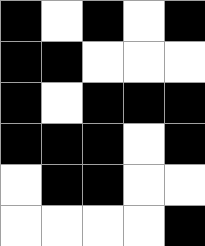[["black", "white", "black", "white", "black"], ["black", "black", "white", "white", "white"], ["black", "white", "black", "black", "black"], ["black", "black", "black", "white", "black"], ["white", "black", "black", "white", "white"], ["white", "white", "white", "white", "black"]]